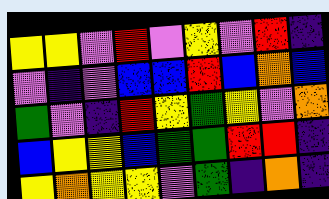[["yellow", "yellow", "violet", "red", "violet", "yellow", "violet", "red", "indigo"], ["violet", "indigo", "violet", "blue", "blue", "red", "blue", "orange", "blue"], ["green", "violet", "indigo", "red", "yellow", "green", "yellow", "violet", "orange"], ["blue", "yellow", "yellow", "blue", "green", "green", "red", "red", "indigo"], ["yellow", "orange", "yellow", "yellow", "violet", "green", "indigo", "orange", "indigo"]]